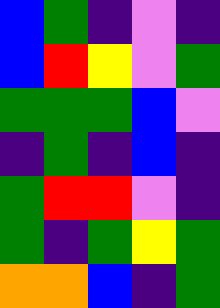[["blue", "green", "indigo", "violet", "indigo"], ["blue", "red", "yellow", "violet", "green"], ["green", "green", "green", "blue", "violet"], ["indigo", "green", "indigo", "blue", "indigo"], ["green", "red", "red", "violet", "indigo"], ["green", "indigo", "green", "yellow", "green"], ["orange", "orange", "blue", "indigo", "green"]]